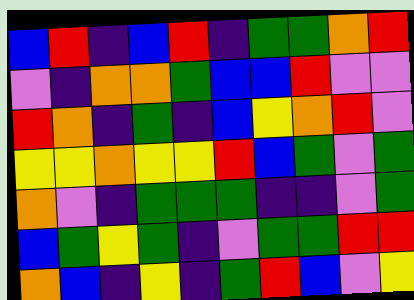[["blue", "red", "indigo", "blue", "red", "indigo", "green", "green", "orange", "red"], ["violet", "indigo", "orange", "orange", "green", "blue", "blue", "red", "violet", "violet"], ["red", "orange", "indigo", "green", "indigo", "blue", "yellow", "orange", "red", "violet"], ["yellow", "yellow", "orange", "yellow", "yellow", "red", "blue", "green", "violet", "green"], ["orange", "violet", "indigo", "green", "green", "green", "indigo", "indigo", "violet", "green"], ["blue", "green", "yellow", "green", "indigo", "violet", "green", "green", "red", "red"], ["orange", "blue", "indigo", "yellow", "indigo", "green", "red", "blue", "violet", "yellow"]]